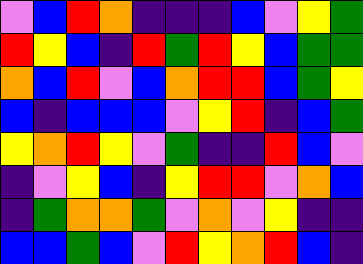[["violet", "blue", "red", "orange", "indigo", "indigo", "indigo", "blue", "violet", "yellow", "green"], ["red", "yellow", "blue", "indigo", "red", "green", "red", "yellow", "blue", "green", "green"], ["orange", "blue", "red", "violet", "blue", "orange", "red", "red", "blue", "green", "yellow"], ["blue", "indigo", "blue", "blue", "blue", "violet", "yellow", "red", "indigo", "blue", "green"], ["yellow", "orange", "red", "yellow", "violet", "green", "indigo", "indigo", "red", "blue", "violet"], ["indigo", "violet", "yellow", "blue", "indigo", "yellow", "red", "red", "violet", "orange", "blue"], ["indigo", "green", "orange", "orange", "green", "violet", "orange", "violet", "yellow", "indigo", "indigo"], ["blue", "blue", "green", "blue", "violet", "red", "yellow", "orange", "red", "blue", "indigo"]]